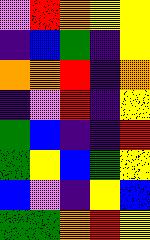[["violet", "red", "orange", "yellow", "yellow"], ["indigo", "blue", "green", "indigo", "yellow"], ["orange", "orange", "red", "indigo", "orange"], ["indigo", "violet", "red", "indigo", "yellow"], ["green", "blue", "indigo", "indigo", "red"], ["green", "yellow", "blue", "green", "yellow"], ["blue", "violet", "indigo", "yellow", "blue"], ["green", "green", "orange", "red", "yellow"]]